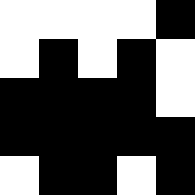[["white", "white", "white", "white", "black"], ["white", "black", "white", "black", "white"], ["black", "black", "black", "black", "white"], ["black", "black", "black", "black", "black"], ["white", "black", "black", "white", "black"]]